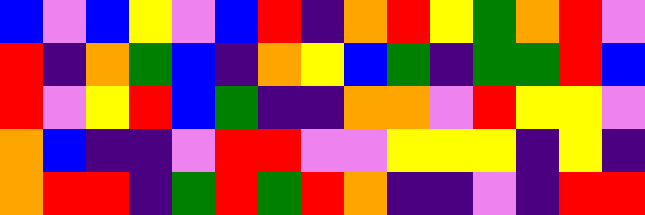[["blue", "violet", "blue", "yellow", "violet", "blue", "red", "indigo", "orange", "red", "yellow", "green", "orange", "red", "violet"], ["red", "indigo", "orange", "green", "blue", "indigo", "orange", "yellow", "blue", "green", "indigo", "green", "green", "red", "blue"], ["red", "violet", "yellow", "red", "blue", "green", "indigo", "indigo", "orange", "orange", "violet", "red", "yellow", "yellow", "violet"], ["orange", "blue", "indigo", "indigo", "violet", "red", "red", "violet", "violet", "yellow", "yellow", "yellow", "indigo", "yellow", "indigo"], ["orange", "red", "red", "indigo", "green", "red", "green", "red", "orange", "indigo", "indigo", "violet", "indigo", "red", "red"]]